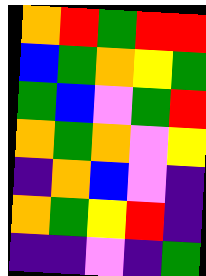[["orange", "red", "green", "red", "red"], ["blue", "green", "orange", "yellow", "green"], ["green", "blue", "violet", "green", "red"], ["orange", "green", "orange", "violet", "yellow"], ["indigo", "orange", "blue", "violet", "indigo"], ["orange", "green", "yellow", "red", "indigo"], ["indigo", "indigo", "violet", "indigo", "green"]]